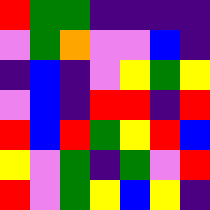[["red", "green", "green", "indigo", "indigo", "indigo", "indigo"], ["violet", "green", "orange", "violet", "violet", "blue", "indigo"], ["indigo", "blue", "indigo", "violet", "yellow", "green", "yellow"], ["violet", "blue", "indigo", "red", "red", "indigo", "red"], ["red", "blue", "red", "green", "yellow", "red", "blue"], ["yellow", "violet", "green", "indigo", "green", "violet", "red"], ["red", "violet", "green", "yellow", "blue", "yellow", "indigo"]]